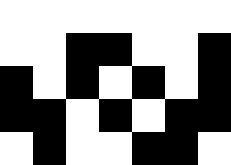[["white", "white", "white", "white", "white", "white", "white"], ["white", "white", "black", "black", "white", "white", "black"], ["black", "white", "black", "white", "black", "white", "black"], ["black", "black", "white", "black", "white", "black", "black"], ["white", "black", "white", "white", "black", "black", "white"]]